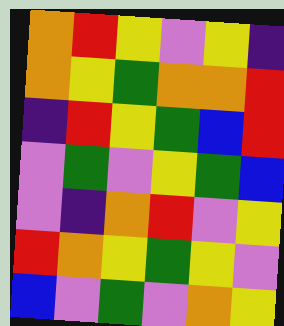[["orange", "red", "yellow", "violet", "yellow", "indigo"], ["orange", "yellow", "green", "orange", "orange", "red"], ["indigo", "red", "yellow", "green", "blue", "red"], ["violet", "green", "violet", "yellow", "green", "blue"], ["violet", "indigo", "orange", "red", "violet", "yellow"], ["red", "orange", "yellow", "green", "yellow", "violet"], ["blue", "violet", "green", "violet", "orange", "yellow"]]